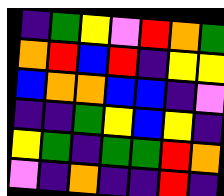[["indigo", "green", "yellow", "violet", "red", "orange", "green"], ["orange", "red", "blue", "red", "indigo", "yellow", "yellow"], ["blue", "orange", "orange", "blue", "blue", "indigo", "violet"], ["indigo", "indigo", "green", "yellow", "blue", "yellow", "indigo"], ["yellow", "green", "indigo", "green", "green", "red", "orange"], ["violet", "indigo", "orange", "indigo", "indigo", "red", "indigo"]]